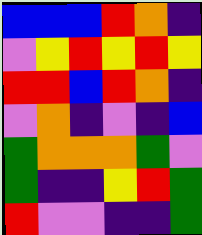[["blue", "blue", "blue", "red", "orange", "indigo"], ["violet", "yellow", "red", "yellow", "red", "yellow"], ["red", "red", "blue", "red", "orange", "indigo"], ["violet", "orange", "indigo", "violet", "indigo", "blue"], ["green", "orange", "orange", "orange", "green", "violet"], ["green", "indigo", "indigo", "yellow", "red", "green"], ["red", "violet", "violet", "indigo", "indigo", "green"]]